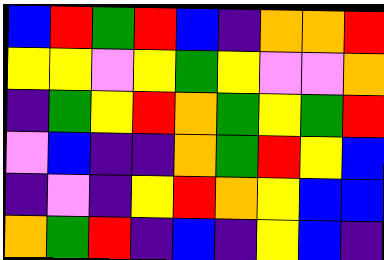[["blue", "red", "green", "red", "blue", "indigo", "orange", "orange", "red"], ["yellow", "yellow", "violet", "yellow", "green", "yellow", "violet", "violet", "orange"], ["indigo", "green", "yellow", "red", "orange", "green", "yellow", "green", "red"], ["violet", "blue", "indigo", "indigo", "orange", "green", "red", "yellow", "blue"], ["indigo", "violet", "indigo", "yellow", "red", "orange", "yellow", "blue", "blue"], ["orange", "green", "red", "indigo", "blue", "indigo", "yellow", "blue", "indigo"]]